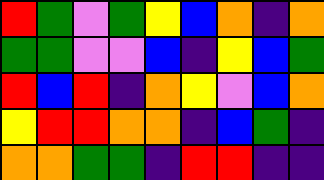[["red", "green", "violet", "green", "yellow", "blue", "orange", "indigo", "orange"], ["green", "green", "violet", "violet", "blue", "indigo", "yellow", "blue", "green"], ["red", "blue", "red", "indigo", "orange", "yellow", "violet", "blue", "orange"], ["yellow", "red", "red", "orange", "orange", "indigo", "blue", "green", "indigo"], ["orange", "orange", "green", "green", "indigo", "red", "red", "indigo", "indigo"]]